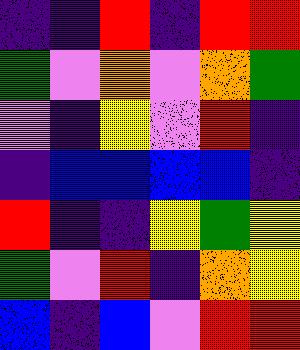[["indigo", "indigo", "red", "indigo", "red", "red"], ["green", "violet", "orange", "violet", "orange", "green"], ["violet", "indigo", "yellow", "violet", "red", "indigo"], ["indigo", "blue", "blue", "blue", "blue", "indigo"], ["red", "indigo", "indigo", "yellow", "green", "yellow"], ["green", "violet", "red", "indigo", "orange", "yellow"], ["blue", "indigo", "blue", "violet", "red", "red"]]